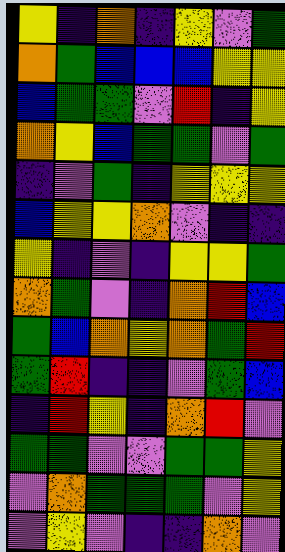[["yellow", "indigo", "orange", "indigo", "yellow", "violet", "green"], ["orange", "green", "blue", "blue", "blue", "yellow", "yellow"], ["blue", "green", "green", "violet", "red", "indigo", "yellow"], ["orange", "yellow", "blue", "green", "green", "violet", "green"], ["indigo", "violet", "green", "indigo", "yellow", "yellow", "yellow"], ["blue", "yellow", "yellow", "orange", "violet", "indigo", "indigo"], ["yellow", "indigo", "violet", "indigo", "yellow", "yellow", "green"], ["orange", "green", "violet", "indigo", "orange", "red", "blue"], ["green", "blue", "orange", "yellow", "orange", "green", "red"], ["green", "red", "indigo", "indigo", "violet", "green", "blue"], ["indigo", "red", "yellow", "indigo", "orange", "red", "violet"], ["green", "green", "violet", "violet", "green", "green", "yellow"], ["violet", "orange", "green", "green", "green", "violet", "yellow"], ["violet", "yellow", "violet", "indigo", "indigo", "orange", "violet"]]